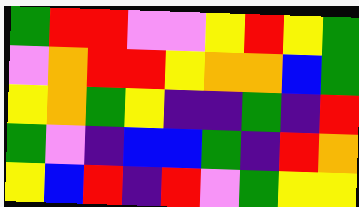[["green", "red", "red", "violet", "violet", "yellow", "red", "yellow", "green"], ["violet", "orange", "red", "red", "yellow", "orange", "orange", "blue", "green"], ["yellow", "orange", "green", "yellow", "indigo", "indigo", "green", "indigo", "red"], ["green", "violet", "indigo", "blue", "blue", "green", "indigo", "red", "orange"], ["yellow", "blue", "red", "indigo", "red", "violet", "green", "yellow", "yellow"]]